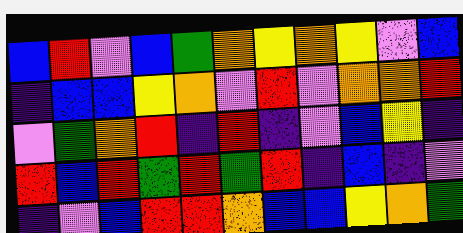[["blue", "red", "violet", "blue", "green", "orange", "yellow", "orange", "yellow", "violet", "blue"], ["indigo", "blue", "blue", "yellow", "orange", "violet", "red", "violet", "orange", "orange", "red"], ["violet", "green", "orange", "red", "indigo", "red", "indigo", "violet", "blue", "yellow", "indigo"], ["red", "blue", "red", "green", "red", "green", "red", "indigo", "blue", "indigo", "violet"], ["indigo", "violet", "blue", "red", "red", "orange", "blue", "blue", "yellow", "orange", "green"]]